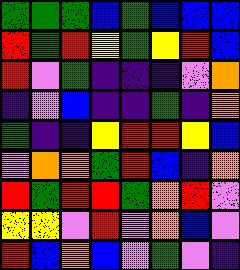[["green", "green", "green", "blue", "green", "blue", "blue", "blue"], ["red", "green", "red", "yellow", "green", "yellow", "red", "blue"], ["red", "violet", "green", "indigo", "indigo", "indigo", "violet", "orange"], ["indigo", "violet", "blue", "indigo", "indigo", "green", "indigo", "orange"], ["green", "indigo", "indigo", "yellow", "red", "red", "yellow", "blue"], ["violet", "orange", "orange", "green", "red", "blue", "indigo", "orange"], ["red", "green", "red", "red", "green", "orange", "red", "violet"], ["yellow", "yellow", "violet", "red", "violet", "orange", "blue", "violet"], ["red", "blue", "orange", "blue", "violet", "green", "violet", "indigo"]]